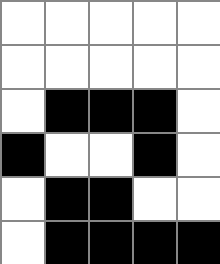[["white", "white", "white", "white", "white"], ["white", "white", "white", "white", "white"], ["white", "black", "black", "black", "white"], ["black", "white", "white", "black", "white"], ["white", "black", "black", "white", "white"], ["white", "black", "black", "black", "black"]]